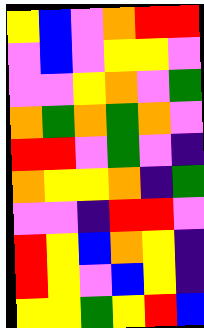[["yellow", "blue", "violet", "orange", "red", "red"], ["violet", "blue", "violet", "yellow", "yellow", "violet"], ["violet", "violet", "yellow", "orange", "violet", "green"], ["orange", "green", "orange", "green", "orange", "violet"], ["red", "red", "violet", "green", "violet", "indigo"], ["orange", "yellow", "yellow", "orange", "indigo", "green"], ["violet", "violet", "indigo", "red", "red", "violet"], ["red", "yellow", "blue", "orange", "yellow", "indigo"], ["red", "yellow", "violet", "blue", "yellow", "indigo"], ["yellow", "yellow", "green", "yellow", "red", "blue"]]